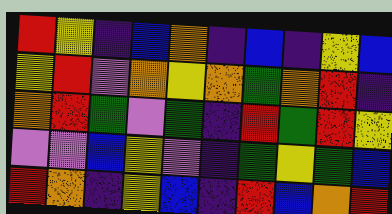[["red", "yellow", "indigo", "blue", "orange", "indigo", "blue", "indigo", "yellow", "blue"], ["yellow", "red", "violet", "orange", "yellow", "orange", "green", "orange", "red", "indigo"], ["orange", "red", "green", "violet", "green", "indigo", "red", "green", "red", "yellow"], ["violet", "violet", "blue", "yellow", "violet", "indigo", "green", "yellow", "green", "blue"], ["red", "orange", "indigo", "yellow", "blue", "indigo", "red", "blue", "orange", "red"]]